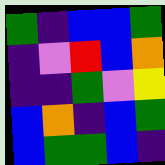[["green", "indigo", "blue", "blue", "green"], ["indigo", "violet", "red", "blue", "orange"], ["indigo", "indigo", "green", "violet", "yellow"], ["blue", "orange", "indigo", "blue", "green"], ["blue", "green", "green", "blue", "indigo"]]